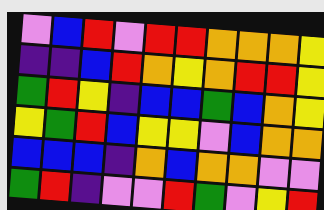[["violet", "blue", "red", "violet", "red", "red", "orange", "orange", "orange", "yellow"], ["indigo", "indigo", "blue", "red", "orange", "yellow", "orange", "red", "red", "yellow"], ["green", "red", "yellow", "indigo", "blue", "blue", "green", "blue", "orange", "yellow"], ["yellow", "green", "red", "blue", "yellow", "yellow", "violet", "blue", "orange", "orange"], ["blue", "blue", "blue", "indigo", "orange", "blue", "orange", "orange", "violet", "violet"], ["green", "red", "indigo", "violet", "violet", "red", "green", "violet", "yellow", "red"]]